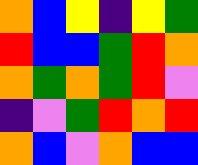[["orange", "blue", "yellow", "indigo", "yellow", "green"], ["red", "blue", "blue", "green", "red", "orange"], ["orange", "green", "orange", "green", "red", "violet"], ["indigo", "violet", "green", "red", "orange", "red"], ["orange", "blue", "violet", "orange", "blue", "blue"]]